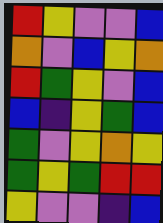[["red", "yellow", "violet", "violet", "blue"], ["orange", "violet", "blue", "yellow", "orange"], ["red", "green", "yellow", "violet", "blue"], ["blue", "indigo", "yellow", "green", "blue"], ["green", "violet", "yellow", "orange", "yellow"], ["green", "yellow", "green", "red", "red"], ["yellow", "violet", "violet", "indigo", "blue"]]